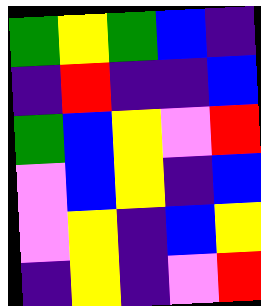[["green", "yellow", "green", "blue", "indigo"], ["indigo", "red", "indigo", "indigo", "blue"], ["green", "blue", "yellow", "violet", "red"], ["violet", "blue", "yellow", "indigo", "blue"], ["violet", "yellow", "indigo", "blue", "yellow"], ["indigo", "yellow", "indigo", "violet", "red"]]